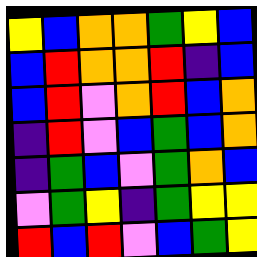[["yellow", "blue", "orange", "orange", "green", "yellow", "blue"], ["blue", "red", "orange", "orange", "red", "indigo", "blue"], ["blue", "red", "violet", "orange", "red", "blue", "orange"], ["indigo", "red", "violet", "blue", "green", "blue", "orange"], ["indigo", "green", "blue", "violet", "green", "orange", "blue"], ["violet", "green", "yellow", "indigo", "green", "yellow", "yellow"], ["red", "blue", "red", "violet", "blue", "green", "yellow"]]